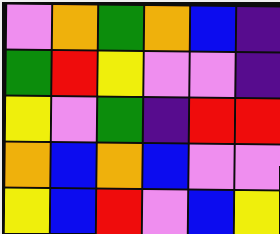[["violet", "orange", "green", "orange", "blue", "indigo"], ["green", "red", "yellow", "violet", "violet", "indigo"], ["yellow", "violet", "green", "indigo", "red", "red"], ["orange", "blue", "orange", "blue", "violet", "violet"], ["yellow", "blue", "red", "violet", "blue", "yellow"]]